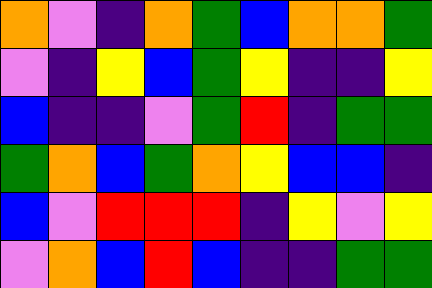[["orange", "violet", "indigo", "orange", "green", "blue", "orange", "orange", "green"], ["violet", "indigo", "yellow", "blue", "green", "yellow", "indigo", "indigo", "yellow"], ["blue", "indigo", "indigo", "violet", "green", "red", "indigo", "green", "green"], ["green", "orange", "blue", "green", "orange", "yellow", "blue", "blue", "indigo"], ["blue", "violet", "red", "red", "red", "indigo", "yellow", "violet", "yellow"], ["violet", "orange", "blue", "red", "blue", "indigo", "indigo", "green", "green"]]